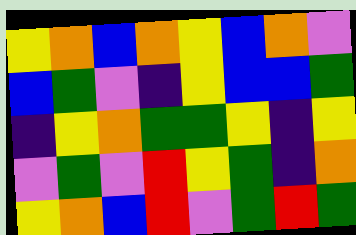[["yellow", "orange", "blue", "orange", "yellow", "blue", "orange", "violet"], ["blue", "green", "violet", "indigo", "yellow", "blue", "blue", "green"], ["indigo", "yellow", "orange", "green", "green", "yellow", "indigo", "yellow"], ["violet", "green", "violet", "red", "yellow", "green", "indigo", "orange"], ["yellow", "orange", "blue", "red", "violet", "green", "red", "green"]]